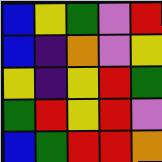[["blue", "yellow", "green", "violet", "red"], ["blue", "indigo", "orange", "violet", "yellow"], ["yellow", "indigo", "yellow", "red", "green"], ["green", "red", "yellow", "red", "violet"], ["blue", "green", "red", "red", "orange"]]